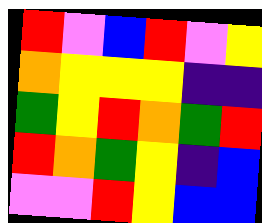[["red", "violet", "blue", "red", "violet", "yellow"], ["orange", "yellow", "yellow", "yellow", "indigo", "indigo"], ["green", "yellow", "red", "orange", "green", "red"], ["red", "orange", "green", "yellow", "indigo", "blue"], ["violet", "violet", "red", "yellow", "blue", "blue"]]